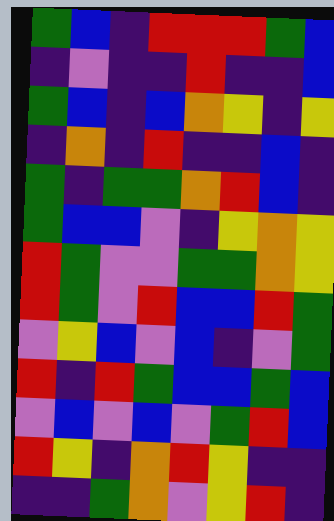[["green", "blue", "indigo", "red", "red", "red", "green", "blue"], ["indigo", "violet", "indigo", "indigo", "red", "indigo", "indigo", "blue"], ["green", "blue", "indigo", "blue", "orange", "yellow", "indigo", "yellow"], ["indigo", "orange", "indigo", "red", "indigo", "indigo", "blue", "indigo"], ["green", "indigo", "green", "green", "orange", "red", "blue", "indigo"], ["green", "blue", "blue", "violet", "indigo", "yellow", "orange", "yellow"], ["red", "green", "violet", "violet", "green", "green", "orange", "yellow"], ["red", "green", "violet", "red", "blue", "blue", "red", "green"], ["violet", "yellow", "blue", "violet", "blue", "indigo", "violet", "green"], ["red", "indigo", "red", "green", "blue", "blue", "green", "blue"], ["violet", "blue", "violet", "blue", "violet", "green", "red", "blue"], ["red", "yellow", "indigo", "orange", "red", "yellow", "indigo", "indigo"], ["indigo", "indigo", "green", "orange", "violet", "yellow", "red", "indigo"]]